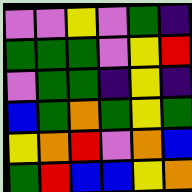[["violet", "violet", "yellow", "violet", "green", "indigo"], ["green", "green", "green", "violet", "yellow", "red"], ["violet", "green", "green", "indigo", "yellow", "indigo"], ["blue", "green", "orange", "green", "yellow", "green"], ["yellow", "orange", "red", "violet", "orange", "blue"], ["green", "red", "blue", "blue", "yellow", "orange"]]